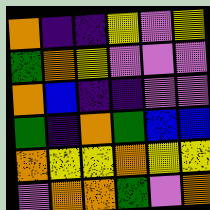[["orange", "indigo", "indigo", "yellow", "violet", "yellow"], ["green", "orange", "yellow", "violet", "violet", "violet"], ["orange", "blue", "indigo", "indigo", "violet", "violet"], ["green", "indigo", "orange", "green", "blue", "blue"], ["orange", "yellow", "yellow", "orange", "yellow", "yellow"], ["violet", "orange", "orange", "green", "violet", "orange"]]